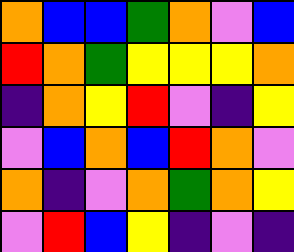[["orange", "blue", "blue", "green", "orange", "violet", "blue"], ["red", "orange", "green", "yellow", "yellow", "yellow", "orange"], ["indigo", "orange", "yellow", "red", "violet", "indigo", "yellow"], ["violet", "blue", "orange", "blue", "red", "orange", "violet"], ["orange", "indigo", "violet", "orange", "green", "orange", "yellow"], ["violet", "red", "blue", "yellow", "indigo", "violet", "indigo"]]